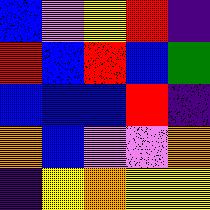[["blue", "violet", "yellow", "red", "indigo"], ["red", "blue", "red", "blue", "green"], ["blue", "blue", "blue", "red", "indigo"], ["orange", "blue", "violet", "violet", "orange"], ["indigo", "yellow", "orange", "yellow", "yellow"]]